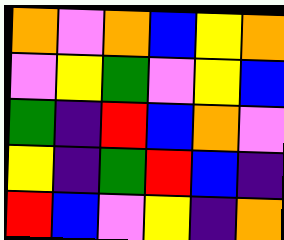[["orange", "violet", "orange", "blue", "yellow", "orange"], ["violet", "yellow", "green", "violet", "yellow", "blue"], ["green", "indigo", "red", "blue", "orange", "violet"], ["yellow", "indigo", "green", "red", "blue", "indigo"], ["red", "blue", "violet", "yellow", "indigo", "orange"]]